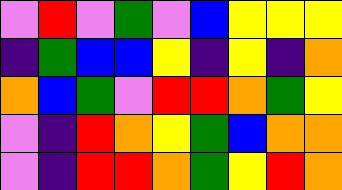[["violet", "red", "violet", "green", "violet", "blue", "yellow", "yellow", "yellow"], ["indigo", "green", "blue", "blue", "yellow", "indigo", "yellow", "indigo", "orange"], ["orange", "blue", "green", "violet", "red", "red", "orange", "green", "yellow"], ["violet", "indigo", "red", "orange", "yellow", "green", "blue", "orange", "orange"], ["violet", "indigo", "red", "red", "orange", "green", "yellow", "red", "orange"]]